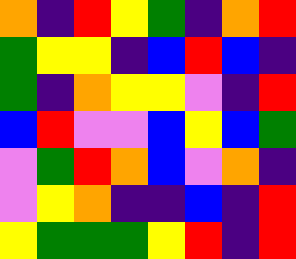[["orange", "indigo", "red", "yellow", "green", "indigo", "orange", "red"], ["green", "yellow", "yellow", "indigo", "blue", "red", "blue", "indigo"], ["green", "indigo", "orange", "yellow", "yellow", "violet", "indigo", "red"], ["blue", "red", "violet", "violet", "blue", "yellow", "blue", "green"], ["violet", "green", "red", "orange", "blue", "violet", "orange", "indigo"], ["violet", "yellow", "orange", "indigo", "indigo", "blue", "indigo", "red"], ["yellow", "green", "green", "green", "yellow", "red", "indigo", "red"]]